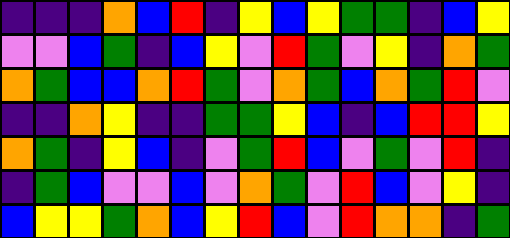[["indigo", "indigo", "indigo", "orange", "blue", "red", "indigo", "yellow", "blue", "yellow", "green", "green", "indigo", "blue", "yellow"], ["violet", "violet", "blue", "green", "indigo", "blue", "yellow", "violet", "red", "green", "violet", "yellow", "indigo", "orange", "green"], ["orange", "green", "blue", "blue", "orange", "red", "green", "violet", "orange", "green", "blue", "orange", "green", "red", "violet"], ["indigo", "indigo", "orange", "yellow", "indigo", "indigo", "green", "green", "yellow", "blue", "indigo", "blue", "red", "red", "yellow"], ["orange", "green", "indigo", "yellow", "blue", "indigo", "violet", "green", "red", "blue", "violet", "green", "violet", "red", "indigo"], ["indigo", "green", "blue", "violet", "violet", "blue", "violet", "orange", "green", "violet", "red", "blue", "violet", "yellow", "indigo"], ["blue", "yellow", "yellow", "green", "orange", "blue", "yellow", "red", "blue", "violet", "red", "orange", "orange", "indigo", "green"]]